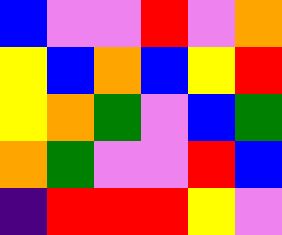[["blue", "violet", "violet", "red", "violet", "orange"], ["yellow", "blue", "orange", "blue", "yellow", "red"], ["yellow", "orange", "green", "violet", "blue", "green"], ["orange", "green", "violet", "violet", "red", "blue"], ["indigo", "red", "red", "red", "yellow", "violet"]]